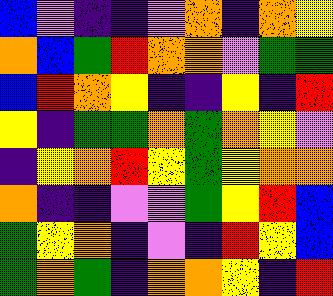[["blue", "violet", "indigo", "indigo", "violet", "orange", "indigo", "orange", "yellow"], ["orange", "blue", "green", "red", "orange", "orange", "violet", "green", "green"], ["blue", "red", "orange", "yellow", "indigo", "indigo", "yellow", "indigo", "red"], ["yellow", "indigo", "green", "green", "orange", "green", "orange", "yellow", "violet"], ["indigo", "yellow", "orange", "red", "yellow", "green", "yellow", "orange", "orange"], ["orange", "indigo", "indigo", "violet", "violet", "green", "yellow", "red", "blue"], ["green", "yellow", "orange", "indigo", "violet", "indigo", "red", "yellow", "blue"], ["green", "orange", "green", "indigo", "orange", "orange", "yellow", "indigo", "red"]]